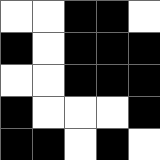[["white", "white", "black", "black", "white"], ["black", "white", "black", "black", "black"], ["white", "white", "black", "black", "black"], ["black", "white", "white", "white", "black"], ["black", "black", "white", "black", "white"]]